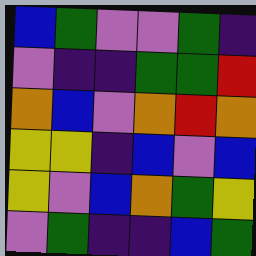[["blue", "green", "violet", "violet", "green", "indigo"], ["violet", "indigo", "indigo", "green", "green", "red"], ["orange", "blue", "violet", "orange", "red", "orange"], ["yellow", "yellow", "indigo", "blue", "violet", "blue"], ["yellow", "violet", "blue", "orange", "green", "yellow"], ["violet", "green", "indigo", "indigo", "blue", "green"]]